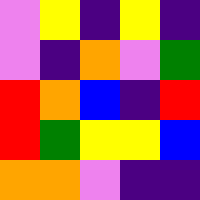[["violet", "yellow", "indigo", "yellow", "indigo"], ["violet", "indigo", "orange", "violet", "green"], ["red", "orange", "blue", "indigo", "red"], ["red", "green", "yellow", "yellow", "blue"], ["orange", "orange", "violet", "indigo", "indigo"]]